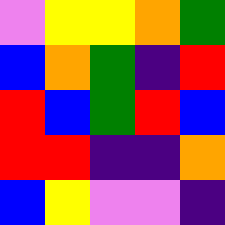[["violet", "yellow", "yellow", "orange", "green"], ["blue", "orange", "green", "indigo", "red"], ["red", "blue", "green", "red", "blue"], ["red", "red", "indigo", "indigo", "orange"], ["blue", "yellow", "violet", "violet", "indigo"]]